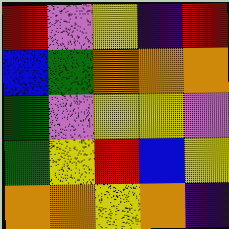[["red", "violet", "yellow", "indigo", "red"], ["blue", "green", "orange", "orange", "orange"], ["green", "violet", "yellow", "yellow", "violet"], ["green", "yellow", "red", "blue", "yellow"], ["orange", "orange", "yellow", "orange", "indigo"]]